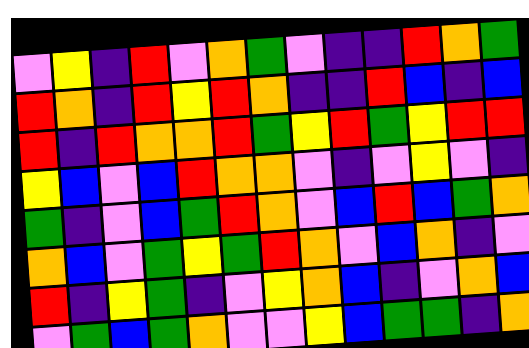[["violet", "yellow", "indigo", "red", "violet", "orange", "green", "violet", "indigo", "indigo", "red", "orange", "green"], ["red", "orange", "indigo", "red", "yellow", "red", "orange", "indigo", "indigo", "red", "blue", "indigo", "blue"], ["red", "indigo", "red", "orange", "orange", "red", "green", "yellow", "red", "green", "yellow", "red", "red"], ["yellow", "blue", "violet", "blue", "red", "orange", "orange", "violet", "indigo", "violet", "yellow", "violet", "indigo"], ["green", "indigo", "violet", "blue", "green", "red", "orange", "violet", "blue", "red", "blue", "green", "orange"], ["orange", "blue", "violet", "green", "yellow", "green", "red", "orange", "violet", "blue", "orange", "indigo", "violet"], ["red", "indigo", "yellow", "green", "indigo", "violet", "yellow", "orange", "blue", "indigo", "violet", "orange", "blue"], ["violet", "green", "blue", "green", "orange", "violet", "violet", "yellow", "blue", "green", "green", "indigo", "orange"]]